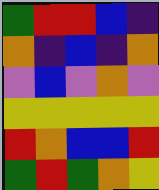[["green", "red", "red", "blue", "indigo"], ["orange", "indigo", "blue", "indigo", "orange"], ["violet", "blue", "violet", "orange", "violet"], ["yellow", "yellow", "yellow", "yellow", "yellow"], ["red", "orange", "blue", "blue", "red"], ["green", "red", "green", "orange", "yellow"]]